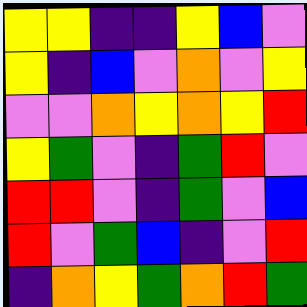[["yellow", "yellow", "indigo", "indigo", "yellow", "blue", "violet"], ["yellow", "indigo", "blue", "violet", "orange", "violet", "yellow"], ["violet", "violet", "orange", "yellow", "orange", "yellow", "red"], ["yellow", "green", "violet", "indigo", "green", "red", "violet"], ["red", "red", "violet", "indigo", "green", "violet", "blue"], ["red", "violet", "green", "blue", "indigo", "violet", "red"], ["indigo", "orange", "yellow", "green", "orange", "red", "green"]]